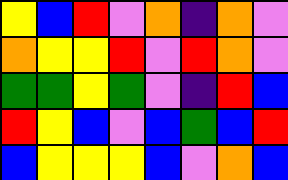[["yellow", "blue", "red", "violet", "orange", "indigo", "orange", "violet"], ["orange", "yellow", "yellow", "red", "violet", "red", "orange", "violet"], ["green", "green", "yellow", "green", "violet", "indigo", "red", "blue"], ["red", "yellow", "blue", "violet", "blue", "green", "blue", "red"], ["blue", "yellow", "yellow", "yellow", "blue", "violet", "orange", "blue"]]